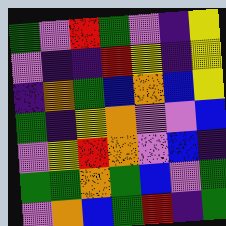[["green", "violet", "red", "green", "violet", "indigo", "yellow"], ["violet", "indigo", "indigo", "red", "yellow", "indigo", "yellow"], ["indigo", "orange", "green", "blue", "orange", "blue", "yellow"], ["green", "indigo", "yellow", "orange", "violet", "violet", "blue"], ["violet", "yellow", "red", "orange", "violet", "blue", "indigo"], ["green", "green", "orange", "green", "blue", "violet", "green"], ["violet", "orange", "blue", "green", "red", "indigo", "green"]]